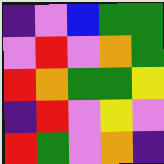[["indigo", "violet", "blue", "green", "green"], ["violet", "red", "violet", "orange", "green"], ["red", "orange", "green", "green", "yellow"], ["indigo", "red", "violet", "yellow", "violet"], ["red", "green", "violet", "orange", "indigo"]]